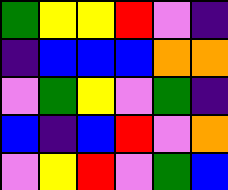[["green", "yellow", "yellow", "red", "violet", "indigo"], ["indigo", "blue", "blue", "blue", "orange", "orange"], ["violet", "green", "yellow", "violet", "green", "indigo"], ["blue", "indigo", "blue", "red", "violet", "orange"], ["violet", "yellow", "red", "violet", "green", "blue"]]